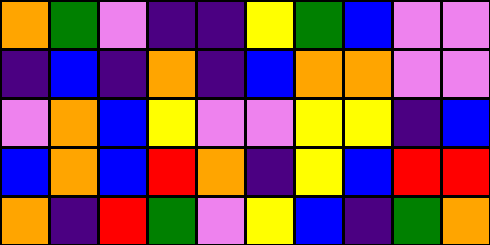[["orange", "green", "violet", "indigo", "indigo", "yellow", "green", "blue", "violet", "violet"], ["indigo", "blue", "indigo", "orange", "indigo", "blue", "orange", "orange", "violet", "violet"], ["violet", "orange", "blue", "yellow", "violet", "violet", "yellow", "yellow", "indigo", "blue"], ["blue", "orange", "blue", "red", "orange", "indigo", "yellow", "blue", "red", "red"], ["orange", "indigo", "red", "green", "violet", "yellow", "blue", "indigo", "green", "orange"]]